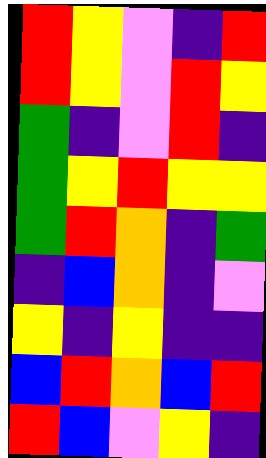[["red", "yellow", "violet", "indigo", "red"], ["red", "yellow", "violet", "red", "yellow"], ["green", "indigo", "violet", "red", "indigo"], ["green", "yellow", "red", "yellow", "yellow"], ["green", "red", "orange", "indigo", "green"], ["indigo", "blue", "orange", "indigo", "violet"], ["yellow", "indigo", "yellow", "indigo", "indigo"], ["blue", "red", "orange", "blue", "red"], ["red", "blue", "violet", "yellow", "indigo"]]